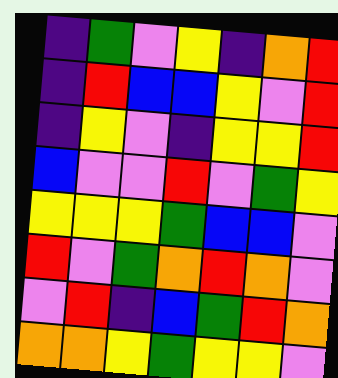[["indigo", "green", "violet", "yellow", "indigo", "orange", "red"], ["indigo", "red", "blue", "blue", "yellow", "violet", "red"], ["indigo", "yellow", "violet", "indigo", "yellow", "yellow", "red"], ["blue", "violet", "violet", "red", "violet", "green", "yellow"], ["yellow", "yellow", "yellow", "green", "blue", "blue", "violet"], ["red", "violet", "green", "orange", "red", "orange", "violet"], ["violet", "red", "indigo", "blue", "green", "red", "orange"], ["orange", "orange", "yellow", "green", "yellow", "yellow", "violet"]]